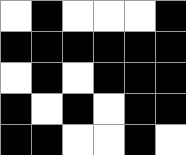[["white", "black", "white", "white", "white", "black"], ["black", "black", "black", "black", "black", "black"], ["white", "black", "white", "black", "black", "black"], ["black", "white", "black", "white", "black", "black"], ["black", "black", "white", "white", "black", "white"]]